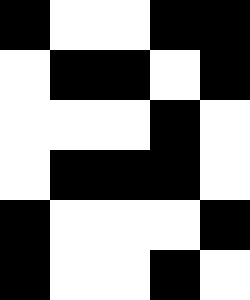[["black", "white", "white", "black", "black"], ["white", "black", "black", "white", "black"], ["white", "white", "white", "black", "white"], ["white", "black", "black", "black", "white"], ["black", "white", "white", "white", "black"], ["black", "white", "white", "black", "white"]]